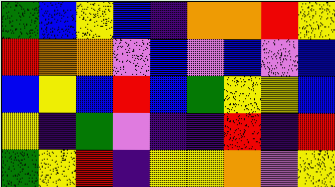[["green", "blue", "yellow", "blue", "indigo", "orange", "orange", "red", "yellow"], ["red", "orange", "orange", "violet", "blue", "violet", "blue", "violet", "blue"], ["blue", "yellow", "blue", "red", "blue", "green", "yellow", "yellow", "blue"], ["yellow", "indigo", "green", "violet", "indigo", "indigo", "red", "indigo", "red"], ["green", "yellow", "red", "indigo", "yellow", "yellow", "orange", "violet", "yellow"]]